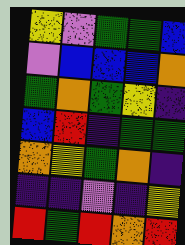[["yellow", "violet", "green", "green", "blue"], ["violet", "blue", "blue", "blue", "orange"], ["green", "orange", "green", "yellow", "indigo"], ["blue", "red", "indigo", "green", "green"], ["orange", "yellow", "green", "orange", "indigo"], ["indigo", "indigo", "violet", "indigo", "yellow"], ["red", "green", "red", "orange", "red"]]